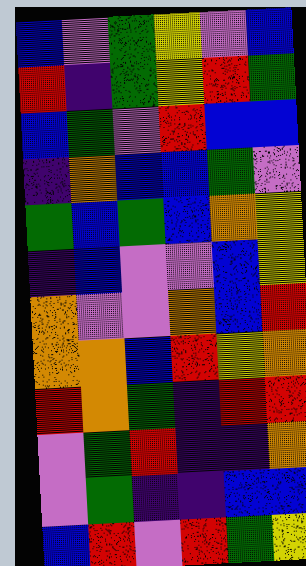[["blue", "violet", "green", "yellow", "violet", "blue"], ["red", "indigo", "green", "yellow", "red", "green"], ["blue", "green", "violet", "red", "blue", "blue"], ["indigo", "orange", "blue", "blue", "green", "violet"], ["green", "blue", "green", "blue", "orange", "yellow"], ["indigo", "blue", "violet", "violet", "blue", "yellow"], ["orange", "violet", "violet", "orange", "blue", "red"], ["orange", "orange", "blue", "red", "yellow", "orange"], ["red", "orange", "green", "indigo", "red", "red"], ["violet", "green", "red", "indigo", "indigo", "orange"], ["violet", "green", "indigo", "indigo", "blue", "blue"], ["blue", "red", "violet", "red", "green", "yellow"]]